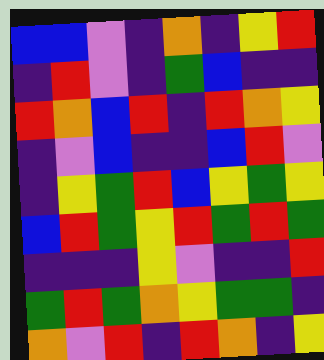[["blue", "blue", "violet", "indigo", "orange", "indigo", "yellow", "red"], ["indigo", "red", "violet", "indigo", "green", "blue", "indigo", "indigo"], ["red", "orange", "blue", "red", "indigo", "red", "orange", "yellow"], ["indigo", "violet", "blue", "indigo", "indigo", "blue", "red", "violet"], ["indigo", "yellow", "green", "red", "blue", "yellow", "green", "yellow"], ["blue", "red", "green", "yellow", "red", "green", "red", "green"], ["indigo", "indigo", "indigo", "yellow", "violet", "indigo", "indigo", "red"], ["green", "red", "green", "orange", "yellow", "green", "green", "indigo"], ["orange", "violet", "red", "indigo", "red", "orange", "indigo", "yellow"]]